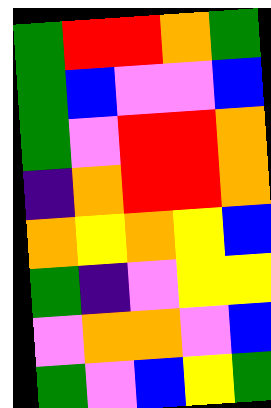[["green", "red", "red", "orange", "green"], ["green", "blue", "violet", "violet", "blue"], ["green", "violet", "red", "red", "orange"], ["indigo", "orange", "red", "red", "orange"], ["orange", "yellow", "orange", "yellow", "blue"], ["green", "indigo", "violet", "yellow", "yellow"], ["violet", "orange", "orange", "violet", "blue"], ["green", "violet", "blue", "yellow", "green"]]